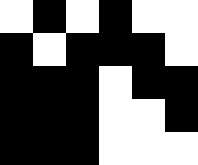[["white", "black", "white", "black", "white", "white"], ["black", "white", "black", "black", "black", "white"], ["black", "black", "black", "white", "black", "black"], ["black", "black", "black", "white", "white", "black"], ["black", "black", "black", "white", "white", "white"]]